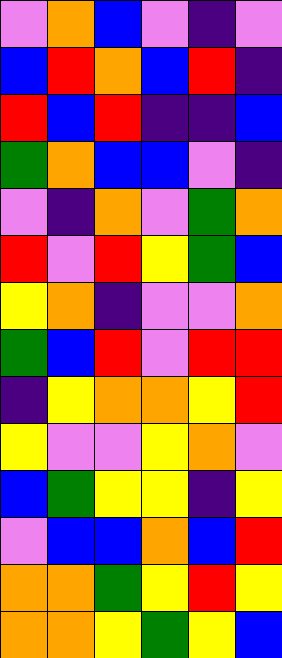[["violet", "orange", "blue", "violet", "indigo", "violet"], ["blue", "red", "orange", "blue", "red", "indigo"], ["red", "blue", "red", "indigo", "indigo", "blue"], ["green", "orange", "blue", "blue", "violet", "indigo"], ["violet", "indigo", "orange", "violet", "green", "orange"], ["red", "violet", "red", "yellow", "green", "blue"], ["yellow", "orange", "indigo", "violet", "violet", "orange"], ["green", "blue", "red", "violet", "red", "red"], ["indigo", "yellow", "orange", "orange", "yellow", "red"], ["yellow", "violet", "violet", "yellow", "orange", "violet"], ["blue", "green", "yellow", "yellow", "indigo", "yellow"], ["violet", "blue", "blue", "orange", "blue", "red"], ["orange", "orange", "green", "yellow", "red", "yellow"], ["orange", "orange", "yellow", "green", "yellow", "blue"]]